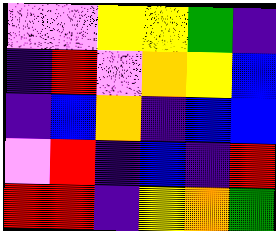[["violet", "violet", "yellow", "yellow", "green", "indigo"], ["indigo", "red", "violet", "orange", "yellow", "blue"], ["indigo", "blue", "orange", "indigo", "blue", "blue"], ["violet", "red", "indigo", "blue", "indigo", "red"], ["red", "red", "indigo", "yellow", "orange", "green"]]